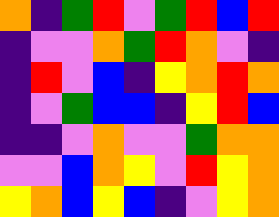[["orange", "indigo", "green", "red", "violet", "green", "red", "blue", "red"], ["indigo", "violet", "violet", "orange", "green", "red", "orange", "violet", "indigo"], ["indigo", "red", "violet", "blue", "indigo", "yellow", "orange", "red", "orange"], ["indigo", "violet", "green", "blue", "blue", "indigo", "yellow", "red", "blue"], ["indigo", "indigo", "violet", "orange", "violet", "violet", "green", "orange", "orange"], ["violet", "violet", "blue", "orange", "yellow", "violet", "red", "yellow", "orange"], ["yellow", "orange", "blue", "yellow", "blue", "indigo", "violet", "yellow", "orange"]]